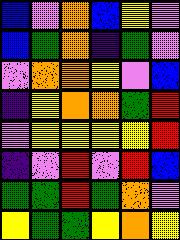[["blue", "violet", "orange", "blue", "yellow", "violet"], ["blue", "green", "orange", "indigo", "green", "violet"], ["violet", "orange", "orange", "yellow", "violet", "blue"], ["indigo", "yellow", "orange", "orange", "green", "red"], ["violet", "yellow", "yellow", "yellow", "yellow", "red"], ["indigo", "violet", "red", "violet", "red", "blue"], ["green", "green", "red", "green", "orange", "violet"], ["yellow", "green", "green", "yellow", "orange", "yellow"]]